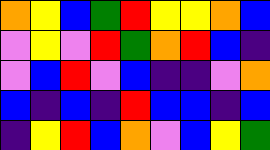[["orange", "yellow", "blue", "green", "red", "yellow", "yellow", "orange", "blue"], ["violet", "yellow", "violet", "red", "green", "orange", "red", "blue", "indigo"], ["violet", "blue", "red", "violet", "blue", "indigo", "indigo", "violet", "orange"], ["blue", "indigo", "blue", "indigo", "red", "blue", "blue", "indigo", "blue"], ["indigo", "yellow", "red", "blue", "orange", "violet", "blue", "yellow", "green"]]